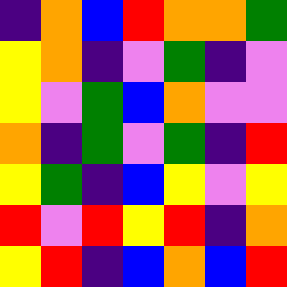[["indigo", "orange", "blue", "red", "orange", "orange", "green"], ["yellow", "orange", "indigo", "violet", "green", "indigo", "violet"], ["yellow", "violet", "green", "blue", "orange", "violet", "violet"], ["orange", "indigo", "green", "violet", "green", "indigo", "red"], ["yellow", "green", "indigo", "blue", "yellow", "violet", "yellow"], ["red", "violet", "red", "yellow", "red", "indigo", "orange"], ["yellow", "red", "indigo", "blue", "orange", "blue", "red"]]